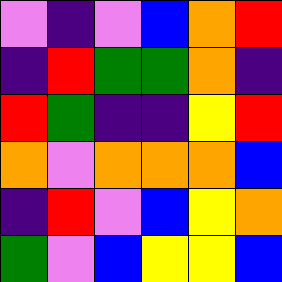[["violet", "indigo", "violet", "blue", "orange", "red"], ["indigo", "red", "green", "green", "orange", "indigo"], ["red", "green", "indigo", "indigo", "yellow", "red"], ["orange", "violet", "orange", "orange", "orange", "blue"], ["indigo", "red", "violet", "blue", "yellow", "orange"], ["green", "violet", "blue", "yellow", "yellow", "blue"]]